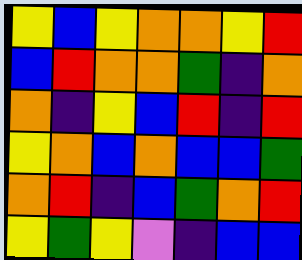[["yellow", "blue", "yellow", "orange", "orange", "yellow", "red"], ["blue", "red", "orange", "orange", "green", "indigo", "orange"], ["orange", "indigo", "yellow", "blue", "red", "indigo", "red"], ["yellow", "orange", "blue", "orange", "blue", "blue", "green"], ["orange", "red", "indigo", "blue", "green", "orange", "red"], ["yellow", "green", "yellow", "violet", "indigo", "blue", "blue"]]